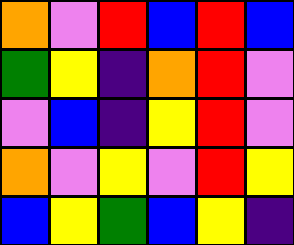[["orange", "violet", "red", "blue", "red", "blue"], ["green", "yellow", "indigo", "orange", "red", "violet"], ["violet", "blue", "indigo", "yellow", "red", "violet"], ["orange", "violet", "yellow", "violet", "red", "yellow"], ["blue", "yellow", "green", "blue", "yellow", "indigo"]]